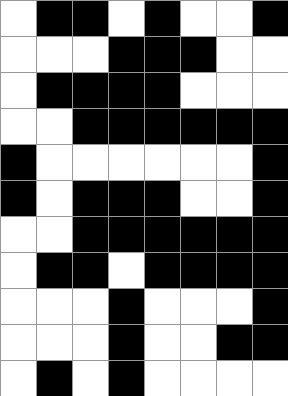[["white", "black", "black", "white", "black", "white", "white", "black"], ["white", "white", "white", "black", "black", "black", "white", "white"], ["white", "black", "black", "black", "black", "white", "white", "white"], ["white", "white", "black", "black", "black", "black", "black", "black"], ["black", "white", "white", "white", "white", "white", "white", "black"], ["black", "white", "black", "black", "black", "white", "white", "black"], ["white", "white", "black", "black", "black", "black", "black", "black"], ["white", "black", "black", "white", "black", "black", "black", "black"], ["white", "white", "white", "black", "white", "white", "white", "black"], ["white", "white", "white", "black", "white", "white", "black", "black"], ["white", "black", "white", "black", "white", "white", "white", "white"]]